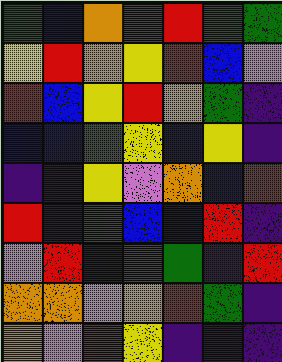[["green", "blue", "orange", "green", "red", "green", "green"], ["yellow", "red", "orange", "yellow", "red", "blue", "violet"], ["red", "blue", "yellow", "red", "orange", "green", "indigo"], ["blue", "blue", "green", "yellow", "blue", "yellow", "indigo"], ["indigo", "indigo", "yellow", "violet", "orange", "blue", "red"], ["red", "indigo", "green", "blue", "blue", "red", "indigo"], ["violet", "red", "indigo", "green", "green", "indigo", "red"], ["orange", "orange", "violet", "orange", "red", "green", "indigo"], ["orange", "violet", "red", "yellow", "indigo", "indigo", "indigo"]]